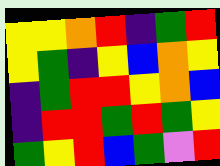[["yellow", "yellow", "orange", "red", "indigo", "green", "red"], ["yellow", "green", "indigo", "yellow", "blue", "orange", "yellow"], ["indigo", "green", "red", "red", "yellow", "orange", "blue"], ["indigo", "red", "red", "green", "red", "green", "yellow"], ["green", "yellow", "red", "blue", "green", "violet", "red"]]